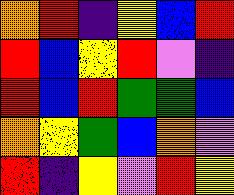[["orange", "red", "indigo", "yellow", "blue", "red"], ["red", "blue", "yellow", "red", "violet", "indigo"], ["red", "blue", "red", "green", "green", "blue"], ["orange", "yellow", "green", "blue", "orange", "violet"], ["red", "indigo", "yellow", "violet", "red", "yellow"]]